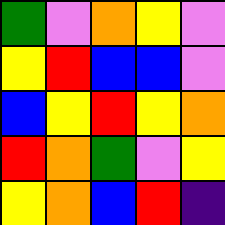[["green", "violet", "orange", "yellow", "violet"], ["yellow", "red", "blue", "blue", "violet"], ["blue", "yellow", "red", "yellow", "orange"], ["red", "orange", "green", "violet", "yellow"], ["yellow", "orange", "blue", "red", "indigo"]]